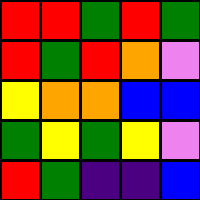[["red", "red", "green", "red", "green"], ["red", "green", "red", "orange", "violet"], ["yellow", "orange", "orange", "blue", "blue"], ["green", "yellow", "green", "yellow", "violet"], ["red", "green", "indigo", "indigo", "blue"]]